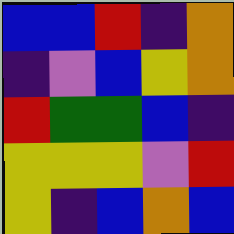[["blue", "blue", "red", "indigo", "orange"], ["indigo", "violet", "blue", "yellow", "orange"], ["red", "green", "green", "blue", "indigo"], ["yellow", "yellow", "yellow", "violet", "red"], ["yellow", "indigo", "blue", "orange", "blue"]]